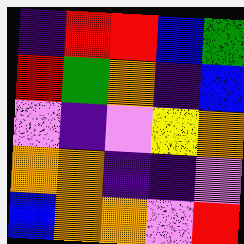[["indigo", "red", "red", "blue", "green"], ["red", "green", "orange", "indigo", "blue"], ["violet", "indigo", "violet", "yellow", "orange"], ["orange", "orange", "indigo", "indigo", "violet"], ["blue", "orange", "orange", "violet", "red"]]